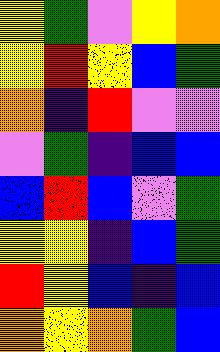[["yellow", "green", "violet", "yellow", "orange"], ["yellow", "red", "yellow", "blue", "green"], ["orange", "indigo", "red", "violet", "violet"], ["violet", "green", "indigo", "blue", "blue"], ["blue", "red", "blue", "violet", "green"], ["yellow", "yellow", "indigo", "blue", "green"], ["red", "yellow", "blue", "indigo", "blue"], ["orange", "yellow", "orange", "green", "blue"]]